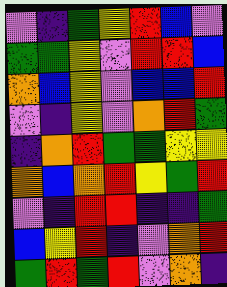[["violet", "indigo", "green", "yellow", "red", "blue", "violet"], ["green", "green", "yellow", "violet", "red", "red", "blue"], ["orange", "blue", "yellow", "violet", "blue", "blue", "red"], ["violet", "indigo", "yellow", "violet", "orange", "red", "green"], ["indigo", "orange", "red", "green", "green", "yellow", "yellow"], ["orange", "blue", "orange", "red", "yellow", "green", "red"], ["violet", "indigo", "red", "red", "indigo", "indigo", "green"], ["blue", "yellow", "red", "indigo", "violet", "orange", "red"], ["green", "red", "green", "red", "violet", "orange", "indigo"]]